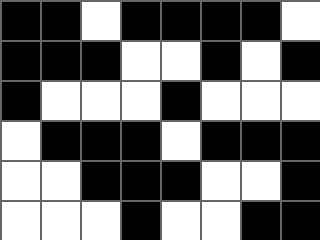[["black", "black", "white", "black", "black", "black", "black", "white"], ["black", "black", "black", "white", "white", "black", "white", "black"], ["black", "white", "white", "white", "black", "white", "white", "white"], ["white", "black", "black", "black", "white", "black", "black", "black"], ["white", "white", "black", "black", "black", "white", "white", "black"], ["white", "white", "white", "black", "white", "white", "black", "black"]]